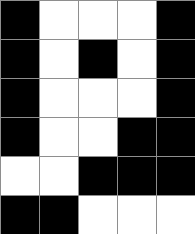[["black", "white", "white", "white", "black"], ["black", "white", "black", "white", "black"], ["black", "white", "white", "white", "black"], ["black", "white", "white", "black", "black"], ["white", "white", "black", "black", "black"], ["black", "black", "white", "white", "white"]]